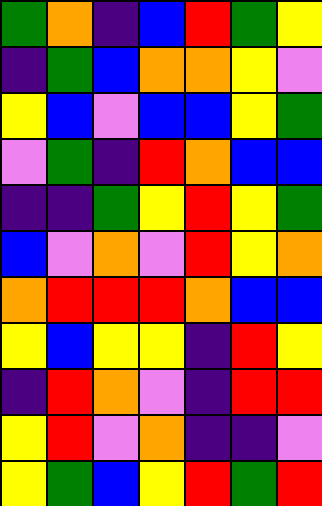[["green", "orange", "indigo", "blue", "red", "green", "yellow"], ["indigo", "green", "blue", "orange", "orange", "yellow", "violet"], ["yellow", "blue", "violet", "blue", "blue", "yellow", "green"], ["violet", "green", "indigo", "red", "orange", "blue", "blue"], ["indigo", "indigo", "green", "yellow", "red", "yellow", "green"], ["blue", "violet", "orange", "violet", "red", "yellow", "orange"], ["orange", "red", "red", "red", "orange", "blue", "blue"], ["yellow", "blue", "yellow", "yellow", "indigo", "red", "yellow"], ["indigo", "red", "orange", "violet", "indigo", "red", "red"], ["yellow", "red", "violet", "orange", "indigo", "indigo", "violet"], ["yellow", "green", "blue", "yellow", "red", "green", "red"]]